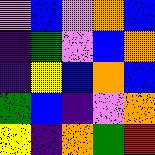[["violet", "blue", "violet", "orange", "blue"], ["indigo", "green", "violet", "blue", "orange"], ["indigo", "yellow", "blue", "orange", "blue"], ["green", "blue", "indigo", "violet", "orange"], ["yellow", "indigo", "orange", "green", "red"]]